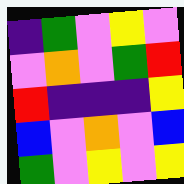[["indigo", "green", "violet", "yellow", "violet"], ["violet", "orange", "violet", "green", "red"], ["red", "indigo", "indigo", "indigo", "yellow"], ["blue", "violet", "orange", "violet", "blue"], ["green", "violet", "yellow", "violet", "yellow"]]